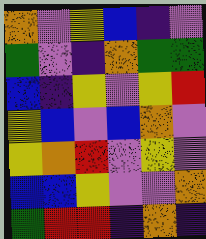[["orange", "violet", "yellow", "blue", "indigo", "violet"], ["green", "violet", "indigo", "orange", "green", "green"], ["blue", "indigo", "yellow", "violet", "yellow", "red"], ["yellow", "blue", "violet", "blue", "orange", "violet"], ["yellow", "orange", "red", "violet", "yellow", "violet"], ["blue", "blue", "yellow", "violet", "violet", "orange"], ["green", "red", "red", "indigo", "orange", "indigo"]]